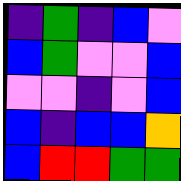[["indigo", "green", "indigo", "blue", "violet"], ["blue", "green", "violet", "violet", "blue"], ["violet", "violet", "indigo", "violet", "blue"], ["blue", "indigo", "blue", "blue", "orange"], ["blue", "red", "red", "green", "green"]]